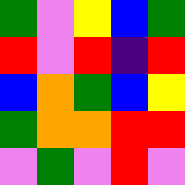[["green", "violet", "yellow", "blue", "green"], ["red", "violet", "red", "indigo", "red"], ["blue", "orange", "green", "blue", "yellow"], ["green", "orange", "orange", "red", "red"], ["violet", "green", "violet", "red", "violet"]]